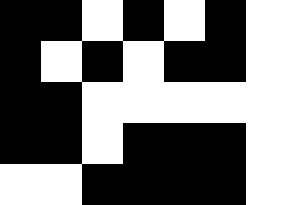[["black", "black", "white", "black", "white", "black", "white"], ["black", "white", "black", "white", "black", "black", "white"], ["black", "black", "white", "white", "white", "white", "white"], ["black", "black", "white", "black", "black", "black", "white"], ["white", "white", "black", "black", "black", "black", "white"]]